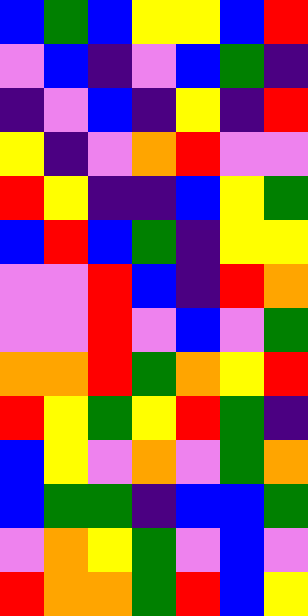[["blue", "green", "blue", "yellow", "yellow", "blue", "red"], ["violet", "blue", "indigo", "violet", "blue", "green", "indigo"], ["indigo", "violet", "blue", "indigo", "yellow", "indigo", "red"], ["yellow", "indigo", "violet", "orange", "red", "violet", "violet"], ["red", "yellow", "indigo", "indigo", "blue", "yellow", "green"], ["blue", "red", "blue", "green", "indigo", "yellow", "yellow"], ["violet", "violet", "red", "blue", "indigo", "red", "orange"], ["violet", "violet", "red", "violet", "blue", "violet", "green"], ["orange", "orange", "red", "green", "orange", "yellow", "red"], ["red", "yellow", "green", "yellow", "red", "green", "indigo"], ["blue", "yellow", "violet", "orange", "violet", "green", "orange"], ["blue", "green", "green", "indigo", "blue", "blue", "green"], ["violet", "orange", "yellow", "green", "violet", "blue", "violet"], ["red", "orange", "orange", "green", "red", "blue", "yellow"]]